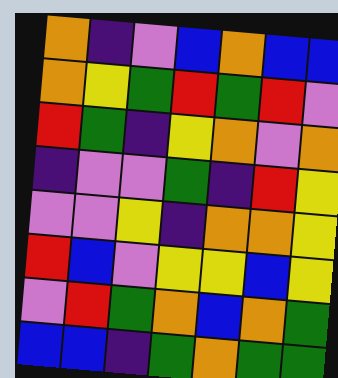[["orange", "indigo", "violet", "blue", "orange", "blue", "blue"], ["orange", "yellow", "green", "red", "green", "red", "violet"], ["red", "green", "indigo", "yellow", "orange", "violet", "orange"], ["indigo", "violet", "violet", "green", "indigo", "red", "yellow"], ["violet", "violet", "yellow", "indigo", "orange", "orange", "yellow"], ["red", "blue", "violet", "yellow", "yellow", "blue", "yellow"], ["violet", "red", "green", "orange", "blue", "orange", "green"], ["blue", "blue", "indigo", "green", "orange", "green", "green"]]